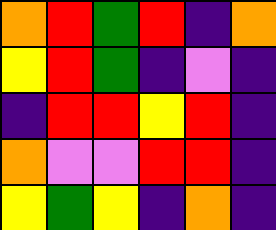[["orange", "red", "green", "red", "indigo", "orange"], ["yellow", "red", "green", "indigo", "violet", "indigo"], ["indigo", "red", "red", "yellow", "red", "indigo"], ["orange", "violet", "violet", "red", "red", "indigo"], ["yellow", "green", "yellow", "indigo", "orange", "indigo"]]